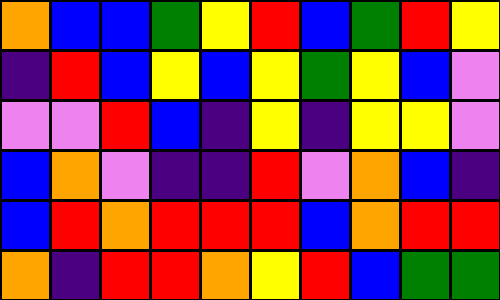[["orange", "blue", "blue", "green", "yellow", "red", "blue", "green", "red", "yellow"], ["indigo", "red", "blue", "yellow", "blue", "yellow", "green", "yellow", "blue", "violet"], ["violet", "violet", "red", "blue", "indigo", "yellow", "indigo", "yellow", "yellow", "violet"], ["blue", "orange", "violet", "indigo", "indigo", "red", "violet", "orange", "blue", "indigo"], ["blue", "red", "orange", "red", "red", "red", "blue", "orange", "red", "red"], ["orange", "indigo", "red", "red", "orange", "yellow", "red", "blue", "green", "green"]]